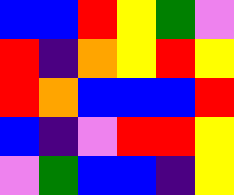[["blue", "blue", "red", "yellow", "green", "violet"], ["red", "indigo", "orange", "yellow", "red", "yellow"], ["red", "orange", "blue", "blue", "blue", "red"], ["blue", "indigo", "violet", "red", "red", "yellow"], ["violet", "green", "blue", "blue", "indigo", "yellow"]]